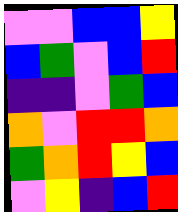[["violet", "violet", "blue", "blue", "yellow"], ["blue", "green", "violet", "blue", "red"], ["indigo", "indigo", "violet", "green", "blue"], ["orange", "violet", "red", "red", "orange"], ["green", "orange", "red", "yellow", "blue"], ["violet", "yellow", "indigo", "blue", "red"]]